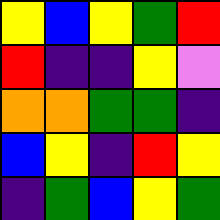[["yellow", "blue", "yellow", "green", "red"], ["red", "indigo", "indigo", "yellow", "violet"], ["orange", "orange", "green", "green", "indigo"], ["blue", "yellow", "indigo", "red", "yellow"], ["indigo", "green", "blue", "yellow", "green"]]